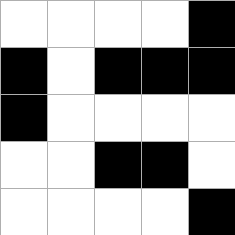[["white", "white", "white", "white", "black"], ["black", "white", "black", "black", "black"], ["black", "white", "white", "white", "white"], ["white", "white", "black", "black", "white"], ["white", "white", "white", "white", "black"]]